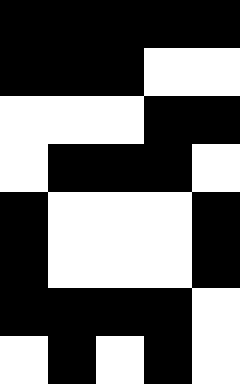[["black", "black", "black", "black", "black"], ["black", "black", "black", "white", "white"], ["white", "white", "white", "black", "black"], ["white", "black", "black", "black", "white"], ["black", "white", "white", "white", "black"], ["black", "white", "white", "white", "black"], ["black", "black", "black", "black", "white"], ["white", "black", "white", "black", "white"]]